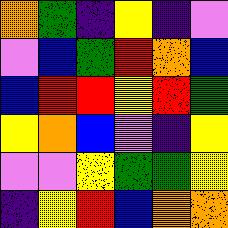[["orange", "green", "indigo", "yellow", "indigo", "violet"], ["violet", "blue", "green", "red", "orange", "blue"], ["blue", "red", "red", "yellow", "red", "green"], ["yellow", "orange", "blue", "violet", "indigo", "yellow"], ["violet", "violet", "yellow", "green", "green", "yellow"], ["indigo", "yellow", "red", "blue", "orange", "orange"]]